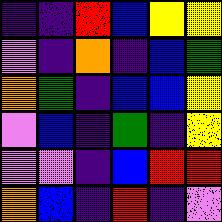[["indigo", "indigo", "red", "blue", "yellow", "yellow"], ["violet", "indigo", "orange", "indigo", "blue", "green"], ["orange", "green", "indigo", "blue", "blue", "yellow"], ["violet", "blue", "indigo", "green", "indigo", "yellow"], ["violet", "violet", "indigo", "blue", "red", "red"], ["orange", "blue", "indigo", "red", "indigo", "violet"]]